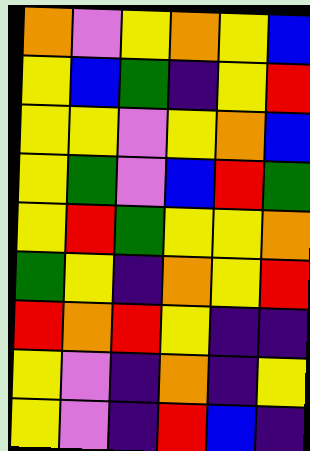[["orange", "violet", "yellow", "orange", "yellow", "blue"], ["yellow", "blue", "green", "indigo", "yellow", "red"], ["yellow", "yellow", "violet", "yellow", "orange", "blue"], ["yellow", "green", "violet", "blue", "red", "green"], ["yellow", "red", "green", "yellow", "yellow", "orange"], ["green", "yellow", "indigo", "orange", "yellow", "red"], ["red", "orange", "red", "yellow", "indigo", "indigo"], ["yellow", "violet", "indigo", "orange", "indigo", "yellow"], ["yellow", "violet", "indigo", "red", "blue", "indigo"]]